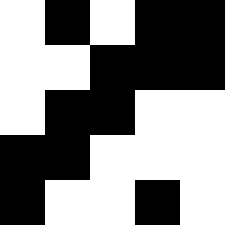[["white", "black", "white", "black", "black"], ["white", "white", "black", "black", "black"], ["white", "black", "black", "white", "white"], ["black", "black", "white", "white", "white"], ["black", "white", "white", "black", "white"]]